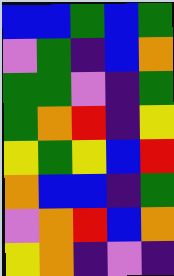[["blue", "blue", "green", "blue", "green"], ["violet", "green", "indigo", "blue", "orange"], ["green", "green", "violet", "indigo", "green"], ["green", "orange", "red", "indigo", "yellow"], ["yellow", "green", "yellow", "blue", "red"], ["orange", "blue", "blue", "indigo", "green"], ["violet", "orange", "red", "blue", "orange"], ["yellow", "orange", "indigo", "violet", "indigo"]]